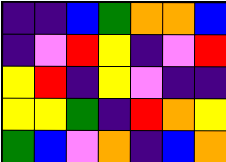[["indigo", "indigo", "blue", "green", "orange", "orange", "blue"], ["indigo", "violet", "red", "yellow", "indigo", "violet", "red"], ["yellow", "red", "indigo", "yellow", "violet", "indigo", "indigo"], ["yellow", "yellow", "green", "indigo", "red", "orange", "yellow"], ["green", "blue", "violet", "orange", "indigo", "blue", "orange"]]